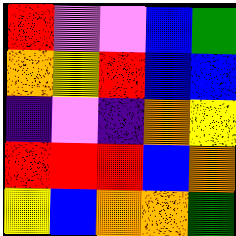[["red", "violet", "violet", "blue", "green"], ["orange", "yellow", "red", "blue", "blue"], ["indigo", "violet", "indigo", "orange", "yellow"], ["red", "red", "red", "blue", "orange"], ["yellow", "blue", "orange", "orange", "green"]]